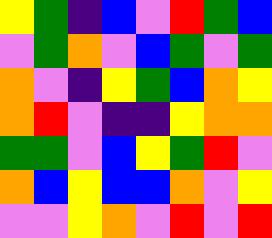[["yellow", "green", "indigo", "blue", "violet", "red", "green", "blue"], ["violet", "green", "orange", "violet", "blue", "green", "violet", "green"], ["orange", "violet", "indigo", "yellow", "green", "blue", "orange", "yellow"], ["orange", "red", "violet", "indigo", "indigo", "yellow", "orange", "orange"], ["green", "green", "violet", "blue", "yellow", "green", "red", "violet"], ["orange", "blue", "yellow", "blue", "blue", "orange", "violet", "yellow"], ["violet", "violet", "yellow", "orange", "violet", "red", "violet", "red"]]